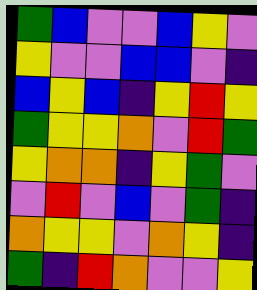[["green", "blue", "violet", "violet", "blue", "yellow", "violet"], ["yellow", "violet", "violet", "blue", "blue", "violet", "indigo"], ["blue", "yellow", "blue", "indigo", "yellow", "red", "yellow"], ["green", "yellow", "yellow", "orange", "violet", "red", "green"], ["yellow", "orange", "orange", "indigo", "yellow", "green", "violet"], ["violet", "red", "violet", "blue", "violet", "green", "indigo"], ["orange", "yellow", "yellow", "violet", "orange", "yellow", "indigo"], ["green", "indigo", "red", "orange", "violet", "violet", "yellow"]]